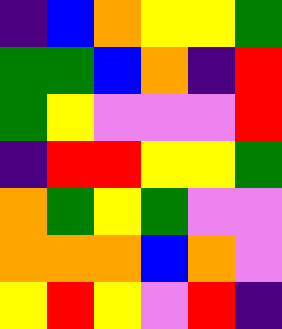[["indigo", "blue", "orange", "yellow", "yellow", "green"], ["green", "green", "blue", "orange", "indigo", "red"], ["green", "yellow", "violet", "violet", "violet", "red"], ["indigo", "red", "red", "yellow", "yellow", "green"], ["orange", "green", "yellow", "green", "violet", "violet"], ["orange", "orange", "orange", "blue", "orange", "violet"], ["yellow", "red", "yellow", "violet", "red", "indigo"]]